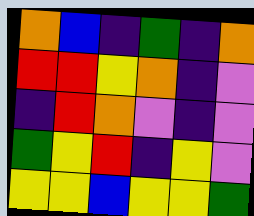[["orange", "blue", "indigo", "green", "indigo", "orange"], ["red", "red", "yellow", "orange", "indigo", "violet"], ["indigo", "red", "orange", "violet", "indigo", "violet"], ["green", "yellow", "red", "indigo", "yellow", "violet"], ["yellow", "yellow", "blue", "yellow", "yellow", "green"]]